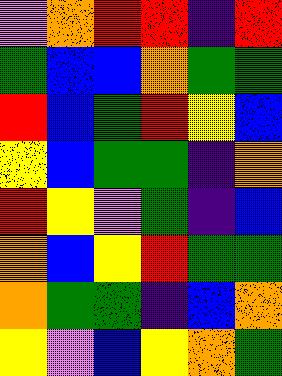[["violet", "orange", "red", "red", "indigo", "red"], ["green", "blue", "blue", "orange", "green", "green"], ["red", "blue", "green", "red", "yellow", "blue"], ["yellow", "blue", "green", "green", "indigo", "orange"], ["red", "yellow", "violet", "green", "indigo", "blue"], ["orange", "blue", "yellow", "red", "green", "green"], ["orange", "green", "green", "indigo", "blue", "orange"], ["yellow", "violet", "blue", "yellow", "orange", "green"]]